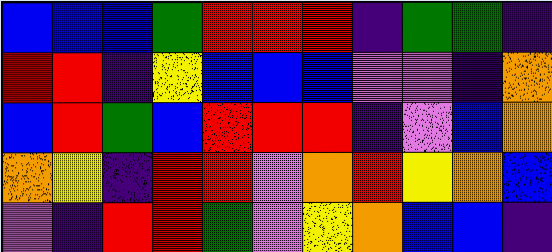[["blue", "blue", "blue", "green", "red", "red", "red", "indigo", "green", "green", "indigo"], ["red", "red", "indigo", "yellow", "blue", "blue", "blue", "violet", "violet", "indigo", "orange"], ["blue", "red", "green", "blue", "red", "red", "red", "indigo", "violet", "blue", "orange"], ["orange", "yellow", "indigo", "red", "red", "violet", "orange", "red", "yellow", "orange", "blue"], ["violet", "indigo", "red", "red", "green", "violet", "yellow", "orange", "blue", "blue", "indigo"]]